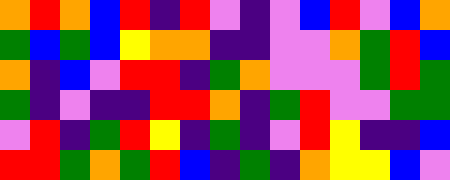[["orange", "red", "orange", "blue", "red", "indigo", "red", "violet", "indigo", "violet", "blue", "red", "violet", "blue", "orange"], ["green", "blue", "green", "blue", "yellow", "orange", "orange", "indigo", "indigo", "violet", "violet", "orange", "green", "red", "blue"], ["orange", "indigo", "blue", "violet", "red", "red", "indigo", "green", "orange", "violet", "violet", "violet", "green", "red", "green"], ["green", "indigo", "violet", "indigo", "indigo", "red", "red", "orange", "indigo", "green", "red", "violet", "violet", "green", "green"], ["violet", "red", "indigo", "green", "red", "yellow", "indigo", "green", "indigo", "violet", "red", "yellow", "indigo", "indigo", "blue"], ["red", "red", "green", "orange", "green", "red", "blue", "indigo", "green", "indigo", "orange", "yellow", "yellow", "blue", "violet"]]